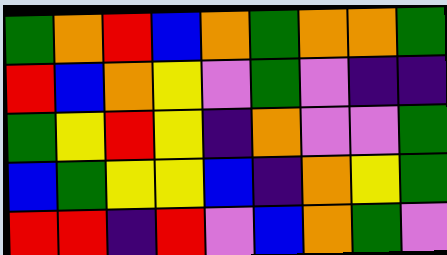[["green", "orange", "red", "blue", "orange", "green", "orange", "orange", "green"], ["red", "blue", "orange", "yellow", "violet", "green", "violet", "indigo", "indigo"], ["green", "yellow", "red", "yellow", "indigo", "orange", "violet", "violet", "green"], ["blue", "green", "yellow", "yellow", "blue", "indigo", "orange", "yellow", "green"], ["red", "red", "indigo", "red", "violet", "blue", "orange", "green", "violet"]]